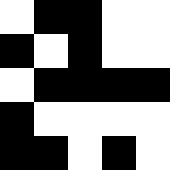[["white", "black", "black", "white", "white"], ["black", "white", "black", "white", "white"], ["white", "black", "black", "black", "black"], ["black", "white", "white", "white", "white"], ["black", "black", "white", "black", "white"]]